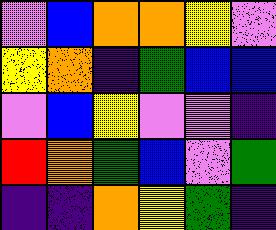[["violet", "blue", "orange", "orange", "yellow", "violet"], ["yellow", "orange", "indigo", "green", "blue", "blue"], ["violet", "blue", "yellow", "violet", "violet", "indigo"], ["red", "orange", "green", "blue", "violet", "green"], ["indigo", "indigo", "orange", "yellow", "green", "indigo"]]